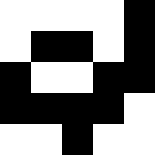[["white", "white", "white", "white", "black"], ["white", "black", "black", "white", "black"], ["black", "white", "white", "black", "black"], ["black", "black", "black", "black", "white"], ["white", "white", "black", "white", "white"]]